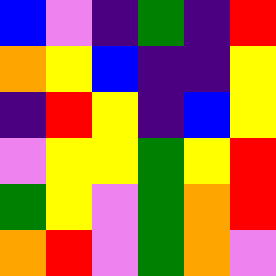[["blue", "violet", "indigo", "green", "indigo", "red"], ["orange", "yellow", "blue", "indigo", "indigo", "yellow"], ["indigo", "red", "yellow", "indigo", "blue", "yellow"], ["violet", "yellow", "yellow", "green", "yellow", "red"], ["green", "yellow", "violet", "green", "orange", "red"], ["orange", "red", "violet", "green", "orange", "violet"]]